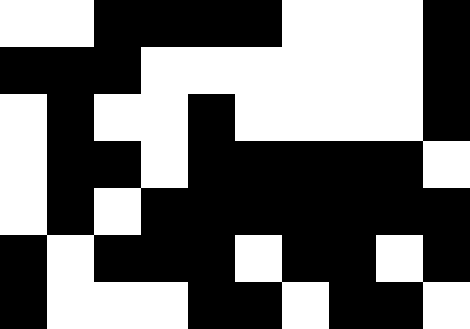[["white", "white", "black", "black", "black", "black", "white", "white", "white", "black"], ["black", "black", "black", "white", "white", "white", "white", "white", "white", "black"], ["white", "black", "white", "white", "black", "white", "white", "white", "white", "black"], ["white", "black", "black", "white", "black", "black", "black", "black", "black", "white"], ["white", "black", "white", "black", "black", "black", "black", "black", "black", "black"], ["black", "white", "black", "black", "black", "white", "black", "black", "white", "black"], ["black", "white", "white", "white", "black", "black", "white", "black", "black", "white"]]